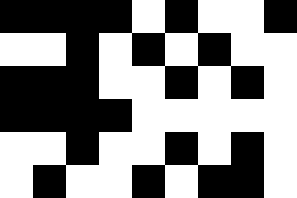[["black", "black", "black", "black", "white", "black", "white", "white", "black"], ["white", "white", "black", "white", "black", "white", "black", "white", "white"], ["black", "black", "black", "white", "white", "black", "white", "black", "white"], ["black", "black", "black", "black", "white", "white", "white", "white", "white"], ["white", "white", "black", "white", "white", "black", "white", "black", "white"], ["white", "black", "white", "white", "black", "white", "black", "black", "white"]]